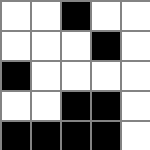[["white", "white", "black", "white", "white"], ["white", "white", "white", "black", "white"], ["black", "white", "white", "white", "white"], ["white", "white", "black", "black", "white"], ["black", "black", "black", "black", "white"]]